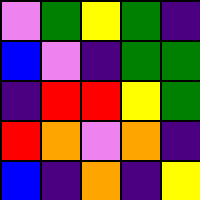[["violet", "green", "yellow", "green", "indigo"], ["blue", "violet", "indigo", "green", "green"], ["indigo", "red", "red", "yellow", "green"], ["red", "orange", "violet", "orange", "indigo"], ["blue", "indigo", "orange", "indigo", "yellow"]]